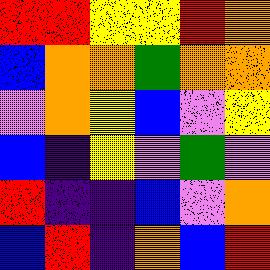[["red", "red", "yellow", "yellow", "red", "orange"], ["blue", "orange", "orange", "green", "orange", "orange"], ["violet", "orange", "yellow", "blue", "violet", "yellow"], ["blue", "indigo", "yellow", "violet", "green", "violet"], ["red", "indigo", "indigo", "blue", "violet", "orange"], ["blue", "red", "indigo", "orange", "blue", "red"]]